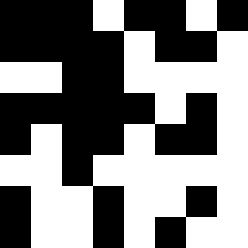[["black", "black", "black", "white", "black", "black", "white", "black"], ["black", "black", "black", "black", "white", "black", "black", "white"], ["white", "white", "black", "black", "white", "white", "white", "white"], ["black", "black", "black", "black", "black", "white", "black", "white"], ["black", "white", "black", "black", "white", "black", "black", "white"], ["white", "white", "black", "white", "white", "white", "white", "white"], ["black", "white", "white", "black", "white", "white", "black", "white"], ["black", "white", "white", "black", "white", "black", "white", "white"]]